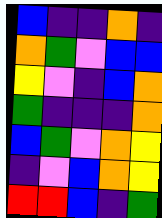[["blue", "indigo", "indigo", "orange", "indigo"], ["orange", "green", "violet", "blue", "blue"], ["yellow", "violet", "indigo", "blue", "orange"], ["green", "indigo", "indigo", "indigo", "orange"], ["blue", "green", "violet", "orange", "yellow"], ["indigo", "violet", "blue", "orange", "yellow"], ["red", "red", "blue", "indigo", "green"]]